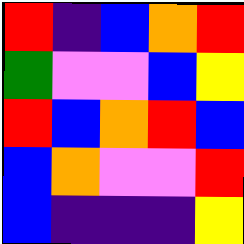[["red", "indigo", "blue", "orange", "red"], ["green", "violet", "violet", "blue", "yellow"], ["red", "blue", "orange", "red", "blue"], ["blue", "orange", "violet", "violet", "red"], ["blue", "indigo", "indigo", "indigo", "yellow"]]